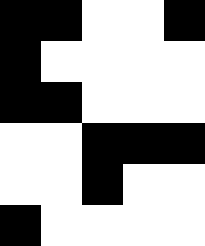[["black", "black", "white", "white", "black"], ["black", "white", "white", "white", "white"], ["black", "black", "white", "white", "white"], ["white", "white", "black", "black", "black"], ["white", "white", "black", "white", "white"], ["black", "white", "white", "white", "white"]]